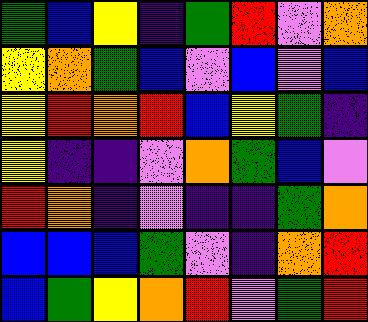[["green", "blue", "yellow", "indigo", "green", "red", "violet", "orange"], ["yellow", "orange", "green", "blue", "violet", "blue", "violet", "blue"], ["yellow", "red", "orange", "red", "blue", "yellow", "green", "indigo"], ["yellow", "indigo", "indigo", "violet", "orange", "green", "blue", "violet"], ["red", "orange", "indigo", "violet", "indigo", "indigo", "green", "orange"], ["blue", "blue", "blue", "green", "violet", "indigo", "orange", "red"], ["blue", "green", "yellow", "orange", "red", "violet", "green", "red"]]